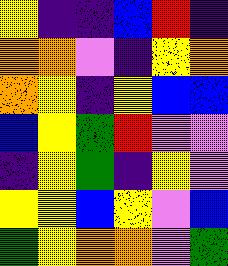[["yellow", "indigo", "indigo", "blue", "red", "indigo"], ["orange", "orange", "violet", "indigo", "yellow", "orange"], ["orange", "yellow", "indigo", "yellow", "blue", "blue"], ["blue", "yellow", "green", "red", "violet", "violet"], ["indigo", "yellow", "green", "indigo", "yellow", "violet"], ["yellow", "yellow", "blue", "yellow", "violet", "blue"], ["green", "yellow", "orange", "orange", "violet", "green"]]